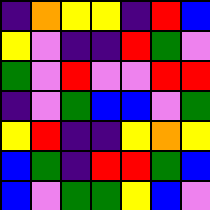[["indigo", "orange", "yellow", "yellow", "indigo", "red", "blue"], ["yellow", "violet", "indigo", "indigo", "red", "green", "violet"], ["green", "violet", "red", "violet", "violet", "red", "red"], ["indigo", "violet", "green", "blue", "blue", "violet", "green"], ["yellow", "red", "indigo", "indigo", "yellow", "orange", "yellow"], ["blue", "green", "indigo", "red", "red", "green", "blue"], ["blue", "violet", "green", "green", "yellow", "blue", "violet"]]